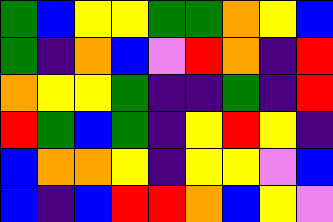[["green", "blue", "yellow", "yellow", "green", "green", "orange", "yellow", "blue"], ["green", "indigo", "orange", "blue", "violet", "red", "orange", "indigo", "red"], ["orange", "yellow", "yellow", "green", "indigo", "indigo", "green", "indigo", "red"], ["red", "green", "blue", "green", "indigo", "yellow", "red", "yellow", "indigo"], ["blue", "orange", "orange", "yellow", "indigo", "yellow", "yellow", "violet", "blue"], ["blue", "indigo", "blue", "red", "red", "orange", "blue", "yellow", "violet"]]